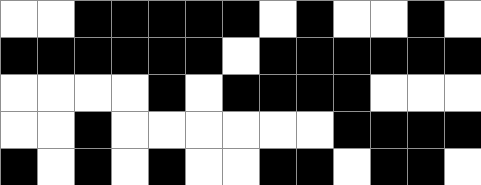[["white", "white", "black", "black", "black", "black", "black", "white", "black", "white", "white", "black", "white"], ["black", "black", "black", "black", "black", "black", "white", "black", "black", "black", "black", "black", "black"], ["white", "white", "white", "white", "black", "white", "black", "black", "black", "black", "white", "white", "white"], ["white", "white", "black", "white", "white", "white", "white", "white", "white", "black", "black", "black", "black"], ["black", "white", "black", "white", "black", "white", "white", "black", "black", "white", "black", "black", "white"]]